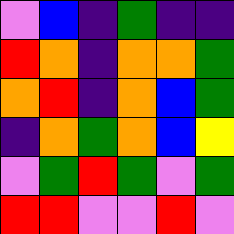[["violet", "blue", "indigo", "green", "indigo", "indigo"], ["red", "orange", "indigo", "orange", "orange", "green"], ["orange", "red", "indigo", "orange", "blue", "green"], ["indigo", "orange", "green", "orange", "blue", "yellow"], ["violet", "green", "red", "green", "violet", "green"], ["red", "red", "violet", "violet", "red", "violet"]]